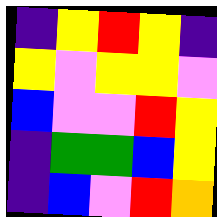[["indigo", "yellow", "red", "yellow", "indigo"], ["yellow", "violet", "yellow", "yellow", "violet"], ["blue", "violet", "violet", "red", "yellow"], ["indigo", "green", "green", "blue", "yellow"], ["indigo", "blue", "violet", "red", "orange"]]